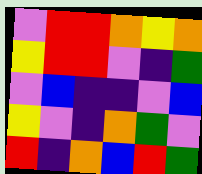[["violet", "red", "red", "orange", "yellow", "orange"], ["yellow", "red", "red", "violet", "indigo", "green"], ["violet", "blue", "indigo", "indigo", "violet", "blue"], ["yellow", "violet", "indigo", "orange", "green", "violet"], ["red", "indigo", "orange", "blue", "red", "green"]]